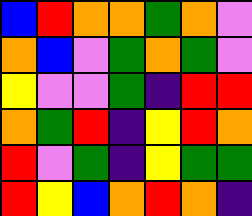[["blue", "red", "orange", "orange", "green", "orange", "violet"], ["orange", "blue", "violet", "green", "orange", "green", "violet"], ["yellow", "violet", "violet", "green", "indigo", "red", "red"], ["orange", "green", "red", "indigo", "yellow", "red", "orange"], ["red", "violet", "green", "indigo", "yellow", "green", "green"], ["red", "yellow", "blue", "orange", "red", "orange", "indigo"]]